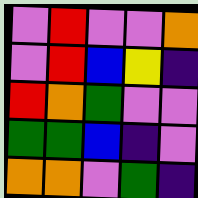[["violet", "red", "violet", "violet", "orange"], ["violet", "red", "blue", "yellow", "indigo"], ["red", "orange", "green", "violet", "violet"], ["green", "green", "blue", "indigo", "violet"], ["orange", "orange", "violet", "green", "indigo"]]